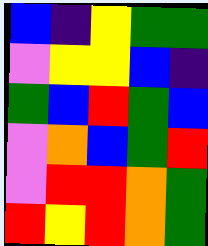[["blue", "indigo", "yellow", "green", "green"], ["violet", "yellow", "yellow", "blue", "indigo"], ["green", "blue", "red", "green", "blue"], ["violet", "orange", "blue", "green", "red"], ["violet", "red", "red", "orange", "green"], ["red", "yellow", "red", "orange", "green"]]